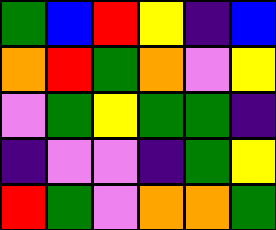[["green", "blue", "red", "yellow", "indigo", "blue"], ["orange", "red", "green", "orange", "violet", "yellow"], ["violet", "green", "yellow", "green", "green", "indigo"], ["indigo", "violet", "violet", "indigo", "green", "yellow"], ["red", "green", "violet", "orange", "orange", "green"]]